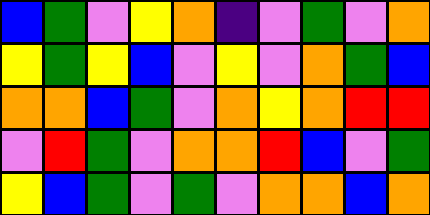[["blue", "green", "violet", "yellow", "orange", "indigo", "violet", "green", "violet", "orange"], ["yellow", "green", "yellow", "blue", "violet", "yellow", "violet", "orange", "green", "blue"], ["orange", "orange", "blue", "green", "violet", "orange", "yellow", "orange", "red", "red"], ["violet", "red", "green", "violet", "orange", "orange", "red", "blue", "violet", "green"], ["yellow", "blue", "green", "violet", "green", "violet", "orange", "orange", "blue", "orange"]]